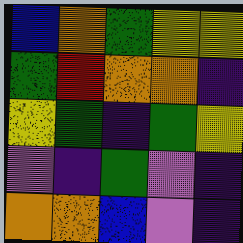[["blue", "orange", "green", "yellow", "yellow"], ["green", "red", "orange", "orange", "indigo"], ["yellow", "green", "indigo", "green", "yellow"], ["violet", "indigo", "green", "violet", "indigo"], ["orange", "orange", "blue", "violet", "indigo"]]